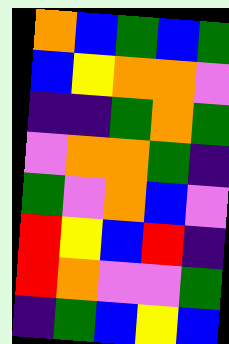[["orange", "blue", "green", "blue", "green"], ["blue", "yellow", "orange", "orange", "violet"], ["indigo", "indigo", "green", "orange", "green"], ["violet", "orange", "orange", "green", "indigo"], ["green", "violet", "orange", "blue", "violet"], ["red", "yellow", "blue", "red", "indigo"], ["red", "orange", "violet", "violet", "green"], ["indigo", "green", "blue", "yellow", "blue"]]